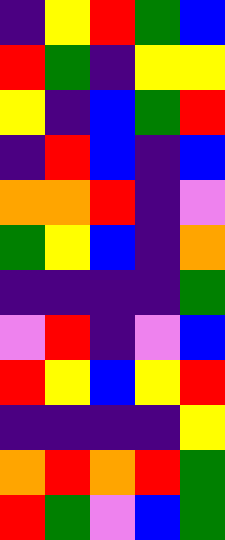[["indigo", "yellow", "red", "green", "blue"], ["red", "green", "indigo", "yellow", "yellow"], ["yellow", "indigo", "blue", "green", "red"], ["indigo", "red", "blue", "indigo", "blue"], ["orange", "orange", "red", "indigo", "violet"], ["green", "yellow", "blue", "indigo", "orange"], ["indigo", "indigo", "indigo", "indigo", "green"], ["violet", "red", "indigo", "violet", "blue"], ["red", "yellow", "blue", "yellow", "red"], ["indigo", "indigo", "indigo", "indigo", "yellow"], ["orange", "red", "orange", "red", "green"], ["red", "green", "violet", "blue", "green"]]